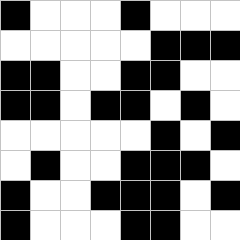[["black", "white", "white", "white", "black", "white", "white", "white"], ["white", "white", "white", "white", "white", "black", "black", "black"], ["black", "black", "white", "white", "black", "black", "white", "white"], ["black", "black", "white", "black", "black", "white", "black", "white"], ["white", "white", "white", "white", "white", "black", "white", "black"], ["white", "black", "white", "white", "black", "black", "black", "white"], ["black", "white", "white", "black", "black", "black", "white", "black"], ["black", "white", "white", "white", "black", "black", "white", "white"]]